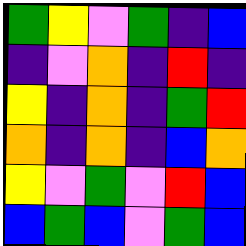[["green", "yellow", "violet", "green", "indigo", "blue"], ["indigo", "violet", "orange", "indigo", "red", "indigo"], ["yellow", "indigo", "orange", "indigo", "green", "red"], ["orange", "indigo", "orange", "indigo", "blue", "orange"], ["yellow", "violet", "green", "violet", "red", "blue"], ["blue", "green", "blue", "violet", "green", "blue"]]